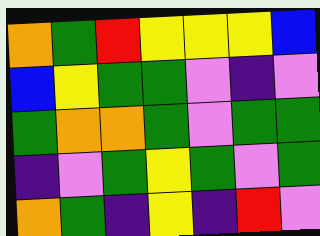[["orange", "green", "red", "yellow", "yellow", "yellow", "blue"], ["blue", "yellow", "green", "green", "violet", "indigo", "violet"], ["green", "orange", "orange", "green", "violet", "green", "green"], ["indigo", "violet", "green", "yellow", "green", "violet", "green"], ["orange", "green", "indigo", "yellow", "indigo", "red", "violet"]]